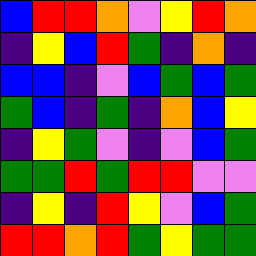[["blue", "red", "red", "orange", "violet", "yellow", "red", "orange"], ["indigo", "yellow", "blue", "red", "green", "indigo", "orange", "indigo"], ["blue", "blue", "indigo", "violet", "blue", "green", "blue", "green"], ["green", "blue", "indigo", "green", "indigo", "orange", "blue", "yellow"], ["indigo", "yellow", "green", "violet", "indigo", "violet", "blue", "green"], ["green", "green", "red", "green", "red", "red", "violet", "violet"], ["indigo", "yellow", "indigo", "red", "yellow", "violet", "blue", "green"], ["red", "red", "orange", "red", "green", "yellow", "green", "green"]]